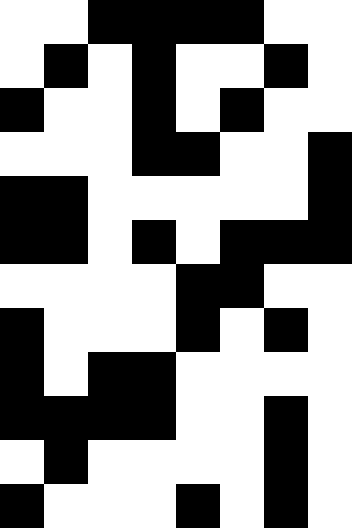[["white", "white", "black", "black", "black", "black", "white", "white"], ["white", "black", "white", "black", "white", "white", "black", "white"], ["black", "white", "white", "black", "white", "black", "white", "white"], ["white", "white", "white", "black", "black", "white", "white", "black"], ["black", "black", "white", "white", "white", "white", "white", "black"], ["black", "black", "white", "black", "white", "black", "black", "black"], ["white", "white", "white", "white", "black", "black", "white", "white"], ["black", "white", "white", "white", "black", "white", "black", "white"], ["black", "white", "black", "black", "white", "white", "white", "white"], ["black", "black", "black", "black", "white", "white", "black", "white"], ["white", "black", "white", "white", "white", "white", "black", "white"], ["black", "white", "white", "white", "black", "white", "black", "white"]]